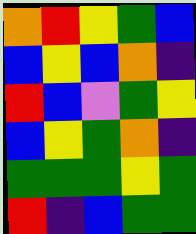[["orange", "red", "yellow", "green", "blue"], ["blue", "yellow", "blue", "orange", "indigo"], ["red", "blue", "violet", "green", "yellow"], ["blue", "yellow", "green", "orange", "indigo"], ["green", "green", "green", "yellow", "green"], ["red", "indigo", "blue", "green", "green"]]